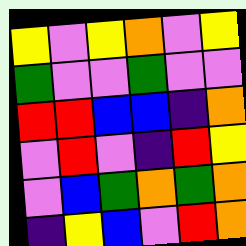[["yellow", "violet", "yellow", "orange", "violet", "yellow"], ["green", "violet", "violet", "green", "violet", "violet"], ["red", "red", "blue", "blue", "indigo", "orange"], ["violet", "red", "violet", "indigo", "red", "yellow"], ["violet", "blue", "green", "orange", "green", "orange"], ["indigo", "yellow", "blue", "violet", "red", "orange"]]